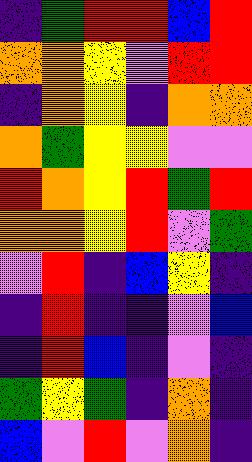[["indigo", "green", "red", "red", "blue", "red"], ["orange", "orange", "yellow", "violet", "red", "red"], ["indigo", "orange", "yellow", "indigo", "orange", "orange"], ["orange", "green", "yellow", "yellow", "violet", "violet"], ["red", "orange", "yellow", "red", "green", "red"], ["orange", "orange", "yellow", "red", "violet", "green"], ["violet", "red", "indigo", "blue", "yellow", "indigo"], ["indigo", "red", "indigo", "indigo", "violet", "blue"], ["indigo", "red", "blue", "indigo", "violet", "indigo"], ["green", "yellow", "green", "indigo", "orange", "indigo"], ["blue", "violet", "red", "violet", "orange", "indigo"]]